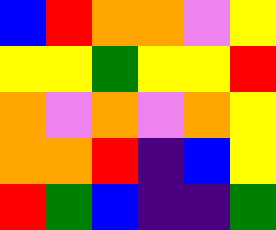[["blue", "red", "orange", "orange", "violet", "yellow"], ["yellow", "yellow", "green", "yellow", "yellow", "red"], ["orange", "violet", "orange", "violet", "orange", "yellow"], ["orange", "orange", "red", "indigo", "blue", "yellow"], ["red", "green", "blue", "indigo", "indigo", "green"]]